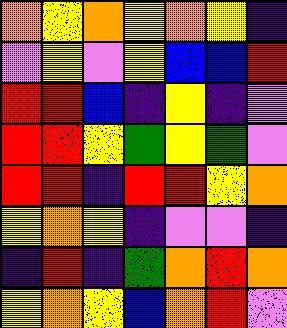[["orange", "yellow", "orange", "yellow", "orange", "yellow", "indigo"], ["violet", "yellow", "violet", "yellow", "blue", "blue", "red"], ["red", "red", "blue", "indigo", "yellow", "indigo", "violet"], ["red", "red", "yellow", "green", "yellow", "green", "violet"], ["red", "red", "indigo", "red", "red", "yellow", "orange"], ["yellow", "orange", "yellow", "indigo", "violet", "violet", "indigo"], ["indigo", "red", "indigo", "green", "orange", "red", "orange"], ["yellow", "orange", "yellow", "blue", "orange", "red", "violet"]]